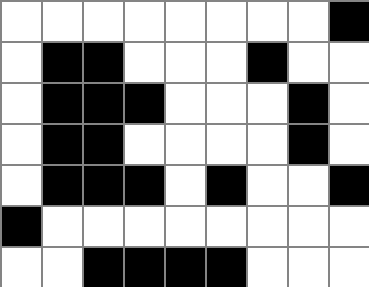[["white", "white", "white", "white", "white", "white", "white", "white", "black"], ["white", "black", "black", "white", "white", "white", "black", "white", "white"], ["white", "black", "black", "black", "white", "white", "white", "black", "white"], ["white", "black", "black", "white", "white", "white", "white", "black", "white"], ["white", "black", "black", "black", "white", "black", "white", "white", "black"], ["black", "white", "white", "white", "white", "white", "white", "white", "white"], ["white", "white", "black", "black", "black", "black", "white", "white", "white"]]